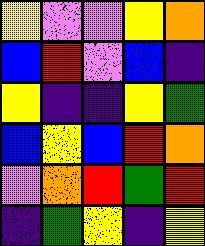[["yellow", "violet", "violet", "yellow", "orange"], ["blue", "red", "violet", "blue", "indigo"], ["yellow", "indigo", "indigo", "yellow", "green"], ["blue", "yellow", "blue", "red", "orange"], ["violet", "orange", "red", "green", "red"], ["indigo", "green", "yellow", "indigo", "yellow"]]